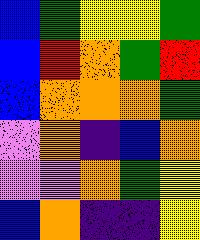[["blue", "green", "yellow", "yellow", "green"], ["blue", "red", "orange", "green", "red"], ["blue", "orange", "orange", "orange", "green"], ["violet", "orange", "indigo", "blue", "orange"], ["violet", "violet", "orange", "green", "yellow"], ["blue", "orange", "indigo", "indigo", "yellow"]]